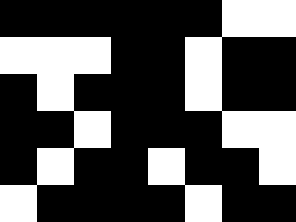[["black", "black", "black", "black", "black", "black", "white", "white"], ["white", "white", "white", "black", "black", "white", "black", "black"], ["black", "white", "black", "black", "black", "white", "black", "black"], ["black", "black", "white", "black", "black", "black", "white", "white"], ["black", "white", "black", "black", "white", "black", "black", "white"], ["white", "black", "black", "black", "black", "white", "black", "black"]]